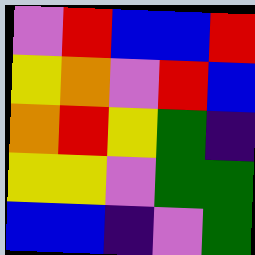[["violet", "red", "blue", "blue", "red"], ["yellow", "orange", "violet", "red", "blue"], ["orange", "red", "yellow", "green", "indigo"], ["yellow", "yellow", "violet", "green", "green"], ["blue", "blue", "indigo", "violet", "green"]]